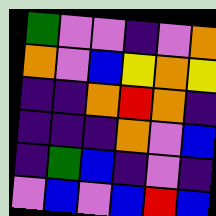[["green", "violet", "violet", "indigo", "violet", "orange"], ["orange", "violet", "blue", "yellow", "orange", "yellow"], ["indigo", "indigo", "orange", "red", "orange", "indigo"], ["indigo", "indigo", "indigo", "orange", "violet", "blue"], ["indigo", "green", "blue", "indigo", "violet", "indigo"], ["violet", "blue", "violet", "blue", "red", "blue"]]